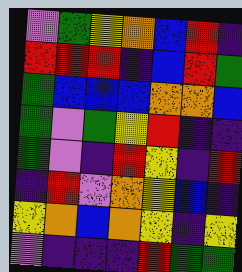[["violet", "green", "yellow", "orange", "blue", "red", "indigo"], ["red", "red", "red", "indigo", "blue", "red", "green"], ["green", "blue", "blue", "blue", "orange", "orange", "blue"], ["green", "violet", "green", "yellow", "red", "indigo", "indigo"], ["green", "violet", "indigo", "red", "yellow", "indigo", "red"], ["indigo", "red", "violet", "orange", "yellow", "blue", "indigo"], ["yellow", "orange", "blue", "orange", "yellow", "indigo", "yellow"], ["violet", "indigo", "indigo", "indigo", "red", "green", "green"]]